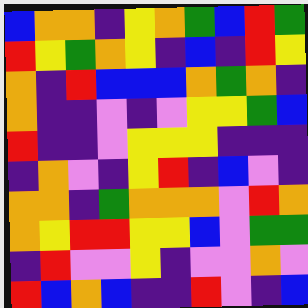[["blue", "orange", "orange", "indigo", "yellow", "orange", "green", "blue", "red", "green"], ["red", "yellow", "green", "orange", "yellow", "indigo", "blue", "indigo", "red", "yellow"], ["orange", "indigo", "red", "blue", "blue", "blue", "orange", "green", "orange", "indigo"], ["orange", "indigo", "indigo", "violet", "indigo", "violet", "yellow", "yellow", "green", "blue"], ["red", "indigo", "indigo", "violet", "yellow", "yellow", "yellow", "indigo", "indigo", "indigo"], ["indigo", "orange", "violet", "indigo", "yellow", "red", "indigo", "blue", "violet", "indigo"], ["orange", "orange", "indigo", "green", "orange", "orange", "orange", "violet", "red", "orange"], ["orange", "yellow", "red", "red", "yellow", "yellow", "blue", "violet", "green", "green"], ["indigo", "red", "violet", "violet", "yellow", "indigo", "violet", "violet", "orange", "violet"], ["red", "blue", "orange", "blue", "indigo", "indigo", "red", "violet", "indigo", "blue"]]